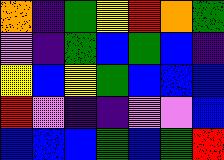[["orange", "indigo", "green", "yellow", "red", "orange", "green"], ["violet", "indigo", "green", "blue", "green", "blue", "indigo"], ["yellow", "blue", "yellow", "green", "blue", "blue", "blue"], ["red", "violet", "indigo", "indigo", "violet", "violet", "blue"], ["blue", "blue", "blue", "green", "blue", "green", "red"]]